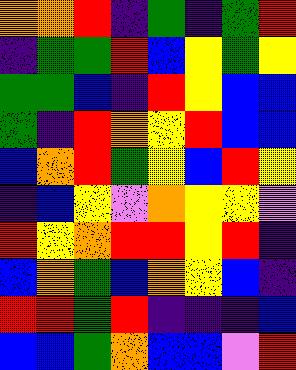[["orange", "orange", "red", "indigo", "green", "indigo", "green", "red"], ["indigo", "green", "green", "red", "blue", "yellow", "green", "yellow"], ["green", "green", "blue", "indigo", "red", "yellow", "blue", "blue"], ["green", "indigo", "red", "orange", "yellow", "red", "blue", "blue"], ["blue", "orange", "red", "green", "yellow", "blue", "red", "yellow"], ["indigo", "blue", "yellow", "violet", "orange", "yellow", "yellow", "violet"], ["red", "yellow", "orange", "red", "red", "yellow", "red", "indigo"], ["blue", "orange", "green", "blue", "orange", "yellow", "blue", "indigo"], ["red", "red", "green", "red", "indigo", "indigo", "indigo", "blue"], ["blue", "blue", "green", "orange", "blue", "blue", "violet", "red"]]